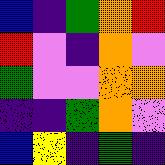[["blue", "indigo", "green", "orange", "red"], ["red", "violet", "indigo", "orange", "violet"], ["green", "violet", "violet", "orange", "orange"], ["indigo", "indigo", "green", "orange", "violet"], ["blue", "yellow", "indigo", "green", "indigo"]]